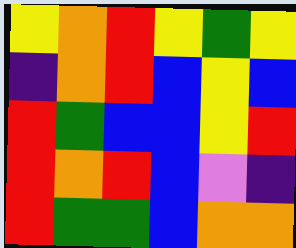[["yellow", "orange", "red", "yellow", "green", "yellow"], ["indigo", "orange", "red", "blue", "yellow", "blue"], ["red", "green", "blue", "blue", "yellow", "red"], ["red", "orange", "red", "blue", "violet", "indigo"], ["red", "green", "green", "blue", "orange", "orange"]]